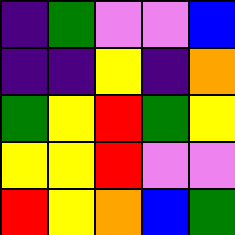[["indigo", "green", "violet", "violet", "blue"], ["indigo", "indigo", "yellow", "indigo", "orange"], ["green", "yellow", "red", "green", "yellow"], ["yellow", "yellow", "red", "violet", "violet"], ["red", "yellow", "orange", "blue", "green"]]